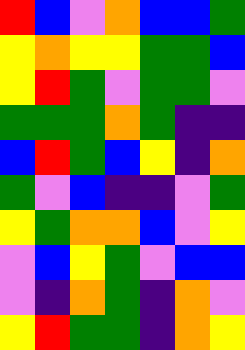[["red", "blue", "violet", "orange", "blue", "blue", "green"], ["yellow", "orange", "yellow", "yellow", "green", "green", "blue"], ["yellow", "red", "green", "violet", "green", "green", "violet"], ["green", "green", "green", "orange", "green", "indigo", "indigo"], ["blue", "red", "green", "blue", "yellow", "indigo", "orange"], ["green", "violet", "blue", "indigo", "indigo", "violet", "green"], ["yellow", "green", "orange", "orange", "blue", "violet", "yellow"], ["violet", "blue", "yellow", "green", "violet", "blue", "blue"], ["violet", "indigo", "orange", "green", "indigo", "orange", "violet"], ["yellow", "red", "green", "green", "indigo", "orange", "yellow"]]